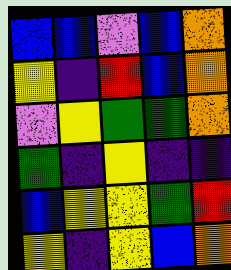[["blue", "blue", "violet", "blue", "orange"], ["yellow", "indigo", "red", "blue", "orange"], ["violet", "yellow", "green", "green", "orange"], ["green", "indigo", "yellow", "indigo", "indigo"], ["blue", "yellow", "yellow", "green", "red"], ["yellow", "indigo", "yellow", "blue", "orange"]]